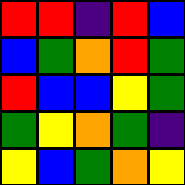[["red", "red", "indigo", "red", "blue"], ["blue", "green", "orange", "red", "green"], ["red", "blue", "blue", "yellow", "green"], ["green", "yellow", "orange", "green", "indigo"], ["yellow", "blue", "green", "orange", "yellow"]]